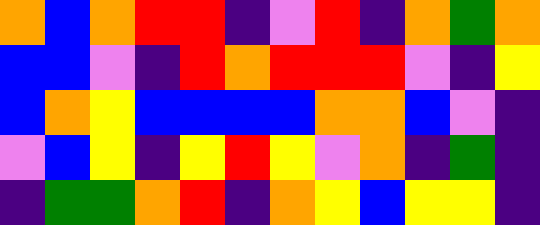[["orange", "blue", "orange", "red", "red", "indigo", "violet", "red", "indigo", "orange", "green", "orange"], ["blue", "blue", "violet", "indigo", "red", "orange", "red", "red", "red", "violet", "indigo", "yellow"], ["blue", "orange", "yellow", "blue", "blue", "blue", "blue", "orange", "orange", "blue", "violet", "indigo"], ["violet", "blue", "yellow", "indigo", "yellow", "red", "yellow", "violet", "orange", "indigo", "green", "indigo"], ["indigo", "green", "green", "orange", "red", "indigo", "orange", "yellow", "blue", "yellow", "yellow", "indigo"]]